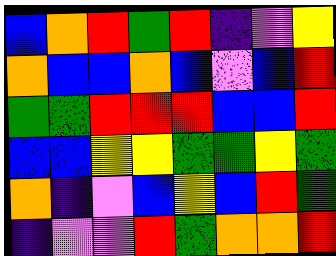[["blue", "orange", "red", "green", "red", "indigo", "violet", "yellow"], ["orange", "blue", "blue", "orange", "blue", "violet", "blue", "red"], ["green", "green", "red", "red", "red", "blue", "blue", "red"], ["blue", "blue", "yellow", "yellow", "green", "green", "yellow", "green"], ["orange", "indigo", "violet", "blue", "yellow", "blue", "red", "green"], ["indigo", "violet", "violet", "red", "green", "orange", "orange", "red"]]